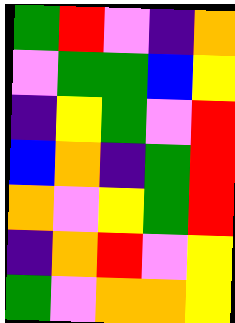[["green", "red", "violet", "indigo", "orange"], ["violet", "green", "green", "blue", "yellow"], ["indigo", "yellow", "green", "violet", "red"], ["blue", "orange", "indigo", "green", "red"], ["orange", "violet", "yellow", "green", "red"], ["indigo", "orange", "red", "violet", "yellow"], ["green", "violet", "orange", "orange", "yellow"]]